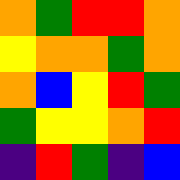[["orange", "green", "red", "red", "orange"], ["yellow", "orange", "orange", "green", "orange"], ["orange", "blue", "yellow", "red", "green"], ["green", "yellow", "yellow", "orange", "red"], ["indigo", "red", "green", "indigo", "blue"]]